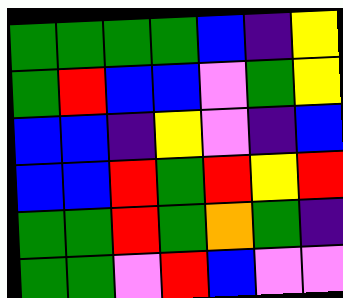[["green", "green", "green", "green", "blue", "indigo", "yellow"], ["green", "red", "blue", "blue", "violet", "green", "yellow"], ["blue", "blue", "indigo", "yellow", "violet", "indigo", "blue"], ["blue", "blue", "red", "green", "red", "yellow", "red"], ["green", "green", "red", "green", "orange", "green", "indigo"], ["green", "green", "violet", "red", "blue", "violet", "violet"]]